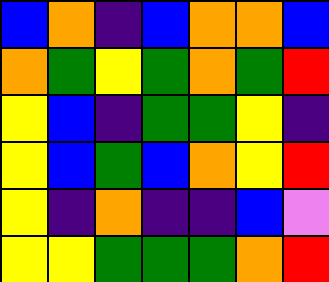[["blue", "orange", "indigo", "blue", "orange", "orange", "blue"], ["orange", "green", "yellow", "green", "orange", "green", "red"], ["yellow", "blue", "indigo", "green", "green", "yellow", "indigo"], ["yellow", "blue", "green", "blue", "orange", "yellow", "red"], ["yellow", "indigo", "orange", "indigo", "indigo", "blue", "violet"], ["yellow", "yellow", "green", "green", "green", "orange", "red"]]